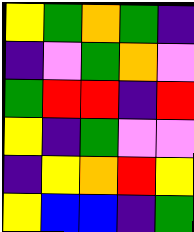[["yellow", "green", "orange", "green", "indigo"], ["indigo", "violet", "green", "orange", "violet"], ["green", "red", "red", "indigo", "red"], ["yellow", "indigo", "green", "violet", "violet"], ["indigo", "yellow", "orange", "red", "yellow"], ["yellow", "blue", "blue", "indigo", "green"]]